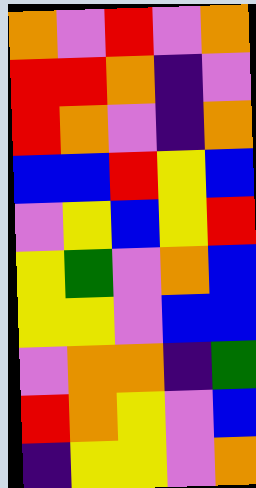[["orange", "violet", "red", "violet", "orange"], ["red", "red", "orange", "indigo", "violet"], ["red", "orange", "violet", "indigo", "orange"], ["blue", "blue", "red", "yellow", "blue"], ["violet", "yellow", "blue", "yellow", "red"], ["yellow", "green", "violet", "orange", "blue"], ["yellow", "yellow", "violet", "blue", "blue"], ["violet", "orange", "orange", "indigo", "green"], ["red", "orange", "yellow", "violet", "blue"], ["indigo", "yellow", "yellow", "violet", "orange"]]